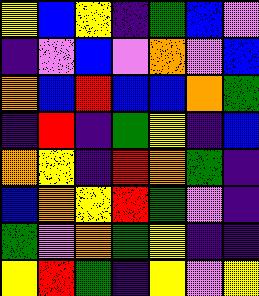[["yellow", "blue", "yellow", "indigo", "green", "blue", "violet"], ["indigo", "violet", "blue", "violet", "orange", "violet", "blue"], ["orange", "blue", "red", "blue", "blue", "orange", "green"], ["indigo", "red", "indigo", "green", "yellow", "indigo", "blue"], ["orange", "yellow", "indigo", "red", "orange", "green", "indigo"], ["blue", "orange", "yellow", "red", "green", "violet", "indigo"], ["green", "violet", "orange", "green", "yellow", "indigo", "indigo"], ["yellow", "red", "green", "indigo", "yellow", "violet", "yellow"]]